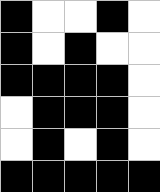[["black", "white", "white", "black", "white"], ["black", "white", "black", "white", "white"], ["black", "black", "black", "black", "white"], ["white", "black", "black", "black", "white"], ["white", "black", "white", "black", "white"], ["black", "black", "black", "black", "black"]]